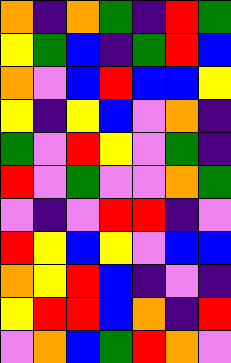[["orange", "indigo", "orange", "green", "indigo", "red", "green"], ["yellow", "green", "blue", "indigo", "green", "red", "blue"], ["orange", "violet", "blue", "red", "blue", "blue", "yellow"], ["yellow", "indigo", "yellow", "blue", "violet", "orange", "indigo"], ["green", "violet", "red", "yellow", "violet", "green", "indigo"], ["red", "violet", "green", "violet", "violet", "orange", "green"], ["violet", "indigo", "violet", "red", "red", "indigo", "violet"], ["red", "yellow", "blue", "yellow", "violet", "blue", "blue"], ["orange", "yellow", "red", "blue", "indigo", "violet", "indigo"], ["yellow", "red", "red", "blue", "orange", "indigo", "red"], ["violet", "orange", "blue", "green", "red", "orange", "violet"]]